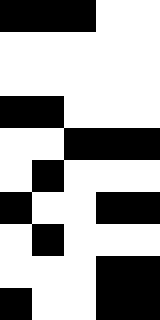[["black", "black", "black", "white", "white"], ["white", "white", "white", "white", "white"], ["white", "white", "white", "white", "white"], ["black", "black", "white", "white", "white"], ["white", "white", "black", "black", "black"], ["white", "black", "white", "white", "white"], ["black", "white", "white", "black", "black"], ["white", "black", "white", "white", "white"], ["white", "white", "white", "black", "black"], ["black", "white", "white", "black", "black"]]